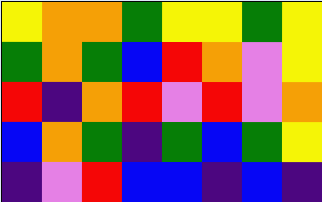[["yellow", "orange", "orange", "green", "yellow", "yellow", "green", "yellow"], ["green", "orange", "green", "blue", "red", "orange", "violet", "yellow"], ["red", "indigo", "orange", "red", "violet", "red", "violet", "orange"], ["blue", "orange", "green", "indigo", "green", "blue", "green", "yellow"], ["indigo", "violet", "red", "blue", "blue", "indigo", "blue", "indigo"]]